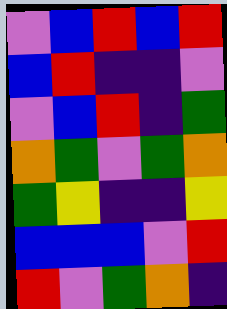[["violet", "blue", "red", "blue", "red"], ["blue", "red", "indigo", "indigo", "violet"], ["violet", "blue", "red", "indigo", "green"], ["orange", "green", "violet", "green", "orange"], ["green", "yellow", "indigo", "indigo", "yellow"], ["blue", "blue", "blue", "violet", "red"], ["red", "violet", "green", "orange", "indigo"]]